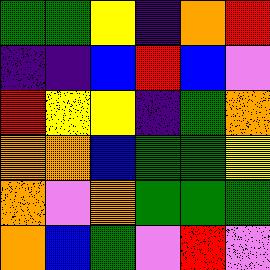[["green", "green", "yellow", "indigo", "orange", "red"], ["indigo", "indigo", "blue", "red", "blue", "violet"], ["red", "yellow", "yellow", "indigo", "green", "orange"], ["orange", "orange", "blue", "green", "green", "yellow"], ["orange", "violet", "orange", "green", "green", "green"], ["orange", "blue", "green", "violet", "red", "violet"]]